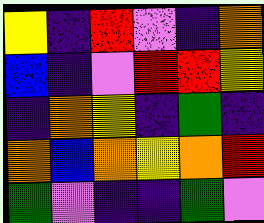[["yellow", "indigo", "red", "violet", "indigo", "orange"], ["blue", "indigo", "violet", "red", "red", "yellow"], ["indigo", "orange", "yellow", "indigo", "green", "indigo"], ["orange", "blue", "orange", "yellow", "orange", "red"], ["green", "violet", "indigo", "indigo", "green", "violet"]]